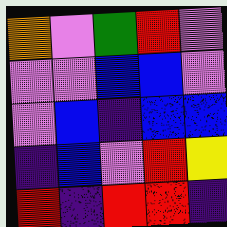[["orange", "violet", "green", "red", "violet"], ["violet", "violet", "blue", "blue", "violet"], ["violet", "blue", "indigo", "blue", "blue"], ["indigo", "blue", "violet", "red", "yellow"], ["red", "indigo", "red", "red", "indigo"]]